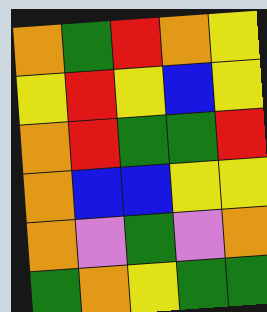[["orange", "green", "red", "orange", "yellow"], ["yellow", "red", "yellow", "blue", "yellow"], ["orange", "red", "green", "green", "red"], ["orange", "blue", "blue", "yellow", "yellow"], ["orange", "violet", "green", "violet", "orange"], ["green", "orange", "yellow", "green", "green"]]